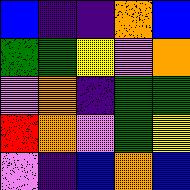[["blue", "indigo", "indigo", "orange", "blue"], ["green", "green", "yellow", "violet", "orange"], ["violet", "orange", "indigo", "green", "green"], ["red", "orange", "violet", "green", "yellow"], ["violet", "indigo", "blue", "orange", "blue"]]